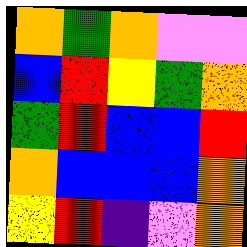[["orange", "green", "orange", "violet", "violet"], ["blue", "red", "yellow", "green", "orange"], ["green", "red", "blue", "blue", "red"], ["orange", "blue", "blue", "blue", "orange"], ["yellow", "red", "indigo", "violet", "orange"]]